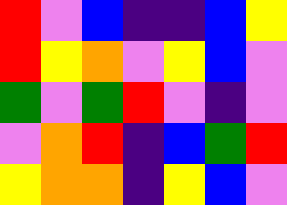[["red", "violet", "blue", "indigo", "indigo", "blue", "yellow"], ["red", "yellow", "orange", "violet", "yellow", "blue", "violet"], ["green", "violet", "green", "red", "violet", "indigo", "violet"], ["violet", "orange", "red", "indigo", "blue", "green", "red"], ["yellow", "orange", "orange", "indigo", "yellow", "blue", "violet"]]